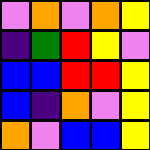[["violet", "orange", "violet", "orange", "yellow"], ["indigo", "green", "red", "yellow", "violet"], ["blue", "blue", "red", "red", "yellow"], ["blue", "indigo", "orange", "violet", "yellow"], ["orange", "violet", "blue", "blue", "yellow"]]